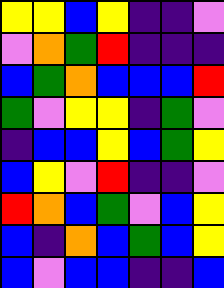[["yellow", "yellow", "blue", "yellow", "indigo", "indigo", "violet"], ["violet", "orange", "green", "red", "indigo", "indigo", "indigo"], ["blue", "green", "orange", "blue", "blue", "blue", "red"], ["green", "violet", "yellow", "yellow", "indigo", "green", "violet"], ["indigo", "blue", "blue", "yellow", "blue", "green", "yellow"], ["blue", "yellow", "violet", "red", "indigo", "indigo", "violet"], ["red", "orange", "blue", "green", "violet", "blue", "yellow"], ["blue", "indigo", "orange", "blue", "green", "blue", "yellow"], ["blue", "violet", "blue", "blue", "indigo", "indigo", "blue"]]